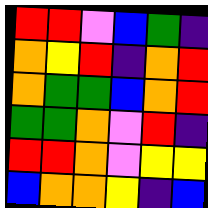[["red", "red", "violet", "blue", "green", "indigo"], ["orange", "yellow", "red", "indigo", "orange", "red"], ["orange", "green", "green", "blue", "orange", "red"], ["green", "green", "orange", "violet", "red", "indigo"], ["red", "red", "orange", "violet", "yellow", "yellow"], ["blue", "orange", "orange", "yellow", "indigo", "blue"]]